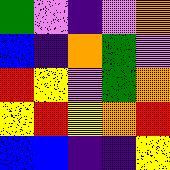[["green", "violet", "indigo", "violet", "orange"], ["blue", "indigo", "orange", "green", "violet"], ["red", "yellow", "violet", "green", "orange"], ["yellow", "red", "yellow", "orange", "red"], ["blue", "blue", "indigo", "indigo", "yellow"]]